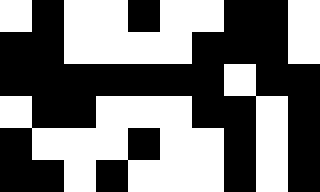[["white", "black", "white", "white", "black", "white", "white", "black", "black", "white"], ["black", "black", "white", "white", "white", "white", "black", "black", "black", "white"], ["black", "black", "black", "black", "black", "black", "black", "white", "black", "black"], ["white", "black", "black", "white", "white", "white", "black", "black", "white", "black"], ["black", "white", "white", "white", "black", "white", "white", "black", "white", "black"], ["black", "black", "white", "black", "white", "white", "white", "black", "white", "black"]]